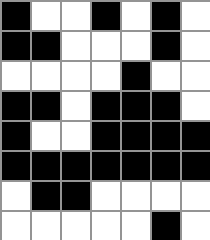[["black", "white", "white", "black", "white", "black", "white"], ["black", "black", "white", "white", "white", "black", "white"], ["white", "white", "white", "white", "black", "white", "white"], ["black", "black", "white", "black", "black", "black", "white"], ["black", "white", "white", "black", "black", "black", "black"], ["black", "black", "black", "black", "black", "black", "black"], ["white", "black", "black", "white", "white", "white", "white"], ["white", "white", "white", "white", "white", "black", "white"]]